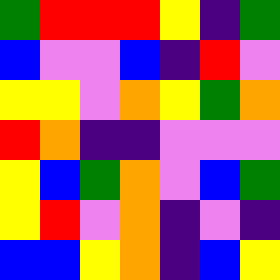[["green", "red", "red", "red", "yellow", "indigo", "green"], ["blue", "violet", "violet", "blue", "indigo", "red", "violet"], ["yellow", "yellow", "violet", "orange", "yellow", "green", "orange"], ["red", "orange", "indigo", "indigo", "violet", "violet", "violet"], ["yellow", "blue", "green", "orange", "violet", "blue", "green"], ["yellow", "red", "violet", "orange", "indigo", "violet", "indigo"], ["blue", "blue", "yellow", "orange", "indigo", "blue", "yellow"]]